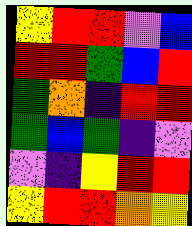[["yellow", "red", "red", "violet", "blue"], ["red", "red", "green", "blue", "red"], ["green", "orange", "indigo", "red", "red"], ["green", "blue", "green", "indigo", "violet"], ["violet", "indigo", "yellow", "red", "red"], ["yellow", "red", "red", "orange", "yellow"]]